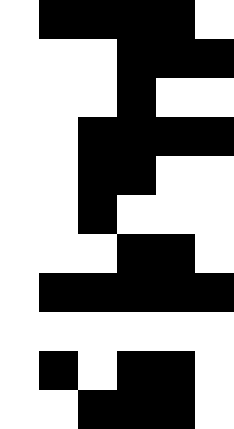[["white", "black", "black", "black", "black", "white"], ["white", "white", "white", "black", "black", "black"], ["white", "white", "white", "black", "white", "white"], ["white", "white", "black", "black", "black", "black"], ["white", "white", "black", "black", "white", "white"], ["white", "white", "black", "white", "white", "white"], ["white", "white", "white", "black", "black", "white"], ["white", "black", "black", "black", "black", "black"], ["white", "white", "white", "white", "white", "white"], ["white", "black", "white", "black", "black", "white"], ["white", "white", "black", "black", "black", "white"]]